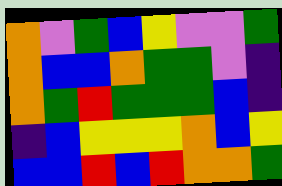[["orange", "violet", "green", "blue", "yellow", "violet", "violet", "green"], ["orange", "blue", "blue", "orange", "green", "green", "violet", "indigo"], ["orange", "green", "red", "green", "green", "green", "blue", "indigo"], ["indigo", "blue", "yellow", "yellow", "yellow", "orange", "blue", "yellow"], ["blue", "blue", "red", "blue", "red", "orange", "orange", "green"]]